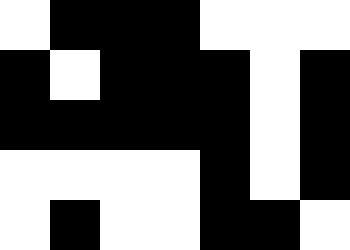[["white", "black", "black", "black", "white", "white", "white"], ["black", "white", "black", "black", "black", "white", "black"], ["black", "black", "black", "black", "black", "white", "black"], ["white", "white", "white", "white", "black", "white", "black"], ["white", "black", "white", "white", "black", "black", "white"]]